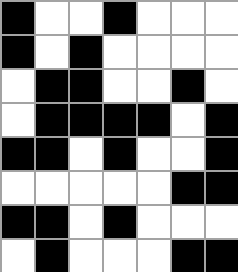[["black", "white", "white", "black", "white", "white", "white"], ["black", "white", "black", "white", "white", "white", "white"], ["white", "black", "black", "white", "white", "black", "white"], ["white", "black", "black", "black", "black", "white", "black"], ["black", "black", "white", "black", "white", "white", "black"], ["white", "white", "white", "white", "white", "black", "black"], ["black", "black", "white", "black", "white", "white", "white"], ["white", "black", "white", "white", "white", "black", "black"]]